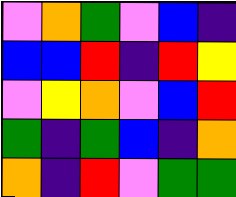[["violet", "orange", "green", "violet", "blue", "indigo"], ["blue", "blue", "red", "indigo", "red", "yellow"], ["violet", "yellow", "orange", "violet", "blue", "red"], ["green", "indigo", "green", "blue", "indigo", "orange"], ["orange", "indigo", "red", "violet", "green", "green"]]